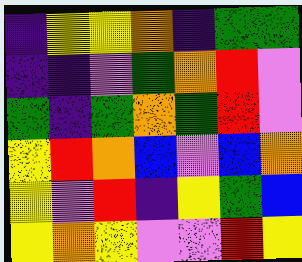[["indigo", "yellow", "yellow", "orange", "indigo", "green", "green"], ["indigo", "indigo", "violet", "green", "orange", "red", "violet"], ["green", "indigo", "green", "orange", "green", "red", "violet"], ["yellow", "red", "orange", "blue", "violet", "blue", "orange"], ["yellow", "violet", "red", "indigo", "yellow", "green", "blue"], ["yellow", "orange", "yellow", "violet", "violet", "red", "yellow"]]